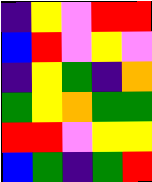[["indigo", "yellow", "violet", "red", "red"], ["blue", "red", "violet", "yellow", "violet"], ["indigo", "yellow", "green", "indigo", "orange"], ["green", "yellow", "orange", "green", "green"], ["red", "red", "violet", "yellow", "yellow"], ["blue", "green", "indigo", "green", "red"]]